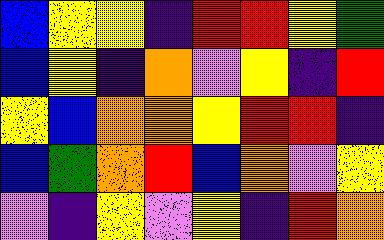[["blue", "yellow", "yellow", "indigo", "red", "red", "yellow", "green"], ["blue", "yellow", "indigo", "orange", "violet", "yellow", "indigo", "red"], ["yellow", "blue", "orange", "orange", "yellow", "red", "red", "indigo"], ["blue", "green", "orange", "red", "blue", "orange", "violet", "yellow"], ["violet", "indigo", "yellow", "violet", "yellow", "indigo", "red", "orange"]]